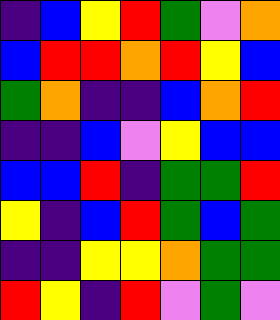[["indigo", "blue", "yellow", "red", "green", "violet", "orange"], ["blue", "red", "red", "orange", "red", "yellow", "blue"], ["green", "orange", "indigo", "indigo", "blue", "orange", "red"], ["indigo", "indigo", "blue", "violet", "yellow", "blue", "blue"], ["blue", "blue", "red", "indigo", "green", "green", "red"], ["yellow", "indigo", "blue", "red", "green", "blue", "green"], ["indigo", "indigo", "yellow", "yellow", "orange", "green", "green"], ["red", "yellow", "indigo", "red", "violet", "green", "violet"]]